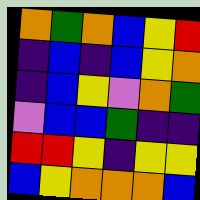[["orange", "green", "orange", "blue", "yellow", "red"], ["indigo", "blue", "indigo", "blue", "yellow", "orange"], ["indigo", "blue", "yellow", "violet", "orange", "green"], ["violet", "blue", "blue", "green", "indigo", "indigo"], ["red", "red", "yellow", "indigo", "yellow", "yellow"], ["blue", "yellow", "orange", "orange", "orange", "blue"]]